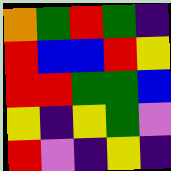[["orange", "green", "red", "green", "indigo"], ["red", "blue", "blue", "red", "yellow"], ["red", "red", "green", "green", "blue"], ["yellow", "indigo", "yellow", "green", "violet"], ["red", "violet", "indigo", "yellow", "indigo"]]